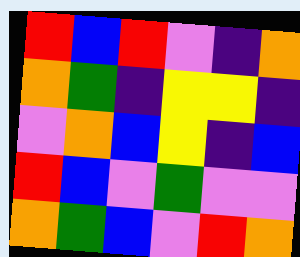[["red", "blue", "red", "violet", "indigo", "orange"], ["orange", "green", "indigo", "yellow", "yellow", "indigo"], ["violet", "orange", "blue", "yellow", "indigo", "blue"], ["red", "blue", "violet", "green", "violet", "violet"], ["orange", "green", "blue", "violet", "red", "orange"]]